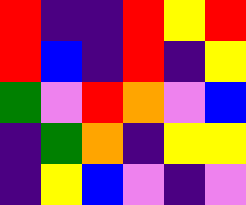[["red", "indigo", "indigo", "red", "yellow", "red"], ["red", "blue", "indigo", "red", "indigo", "yellow"], ["green", "violet", "red", "orange", "violet", "blue"], ["indigo", "green", "orange", "indigo", "yellow", "yellow"], ["indigo", "yellow", "blue", "violet", "indigo", "violet"]]